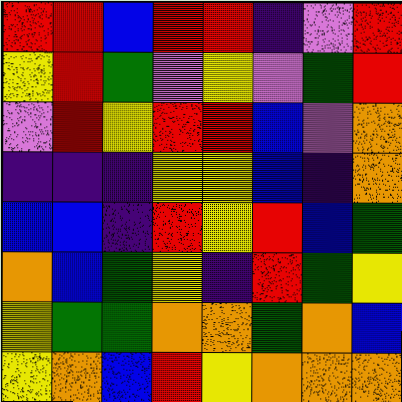[["red", "red", "blue", "red", "red", "indigo", "violet", "red"], ["yellow", "red", "green", "violet", "yellow", "violet", "green", "red"], ["violet", "red", "yellow", "red", "red", "blue", "violet", "orange"], ["indigo", "indigo", "indigo", "yellow", "yellow", "blue", "indigo", "orange"], ["blue", "blue", "indigo", "red", "yellow", "red", "blue", "green"], ["orange", "blue", "green", "yellow", "indigo", "red", "green", "yellow"], ["yellow", "green", "green", "orange", "orange", "green", "orange", "blue"], ["yellow", "orange", "blue", "red", "yellow", "orange", "orange", "orange"]]